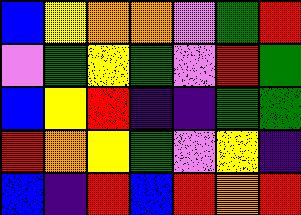[["blue", "yellow", "orange", "orange", "violet", "green", "red"], ["violet", "green", "yellow", "green", "violet", "red", "green"], ["blue", "yellow", "red", "indigo", "indigo", "green", "green"], ["red", "orange", "yellow", "green", "violet", "yellow", "indigo"], ["blue", "indigo", "red", "blue", "red", "orange", "red"]]